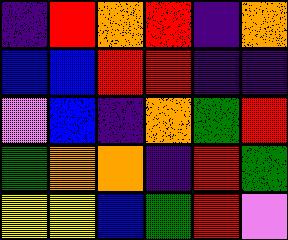[["indigo", "red", "orange", "red", "indigo", "orange"], ["blue", "blue", "red", "red", "indigo", "indigo"], ["violet", "blue", "indigo", "orange", "green", "red"], ["green", "orange", "orange", "indigo", "red", "green"], ["yellow", "yellow", "blue", "green", "red", "violet"]]